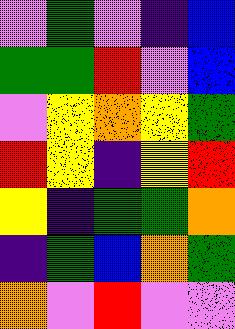[["violet", "green", "violet", "indigo", "blue"], ["green", "green", "red", "violet", "blue"], ["violet", "yellow", "orange", "yellow", "green"], ["red", "yellow", "indigo", "yellow", "red"], ["yellow", "indigo", "green", "green", "orange"], ["indigo", "green", "blue", "orange", "green"], ["orange", "violet", "red", "violet", "violet"]]